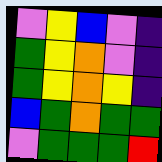[["violet", "yellow", "blue", "violet", "indigo"], ["green", "yellow", "orange", "violet", "indigo"], ["green", "yellow", "orange", "yellow", "indigo"], ["blue", "green", "orange", "green", "green"], ["violet", "green", "green", "green", "red"]]